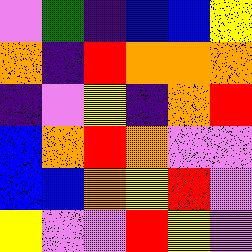[["violet", "green", "indigo", "blue", "blue", "yellow"], ["orange", "indigo", "red", "orange", "orange", "orange"], ["indigo", "violet", "yellow", "indigo", "orange", "red"], ["blue", "orange", "red", "orange", "violet", "violet"], ["blue", "blue", "orange", "yellow", "red", "violet"], ["yellow", "violet", "violet", "red", "yellow", "violet"]]